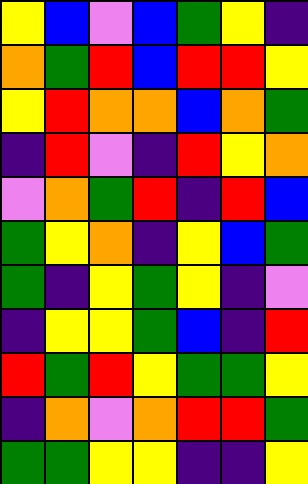[["yellow", "blue", "violet", "blue", "green", "yellow", "indigo"], ["orange", "green", "red", "blue", "red", "red", "yellow"], ["yellow", "red", "orange", "orange", "blue", "orange", "green"], ["indigo", "red", "violet", "indigo", "red", "yellow", "orange"], ["violet", "orange", "green", "red", "indigo", "red", "blue"], ["green", "yellow", "orange", "indigo", "yellow", "blue", "green"], ["green", "indigo", "yellow", "green", "yellow", "indigo", "violet"], ["indigo", "yellow", "yellow", "green", "blue", "indigo", "red"], ["red", "green", "red", "yellow", "green", "green", "yellow"], ["indigo", "orange", "violet", "orange", "red", "red", "green"], ["green", "green", "yellow", "yellow", "indigo", "indigo", "yellow"]]